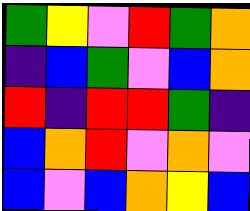[["green", "yellow", "violet", "red", "green", "orange"], ["indigo", "blue", "green", "violet", "blue", "orange"], ["red", "indigo", "red", "red", "green", "indigo"], ["blue", "orange", "red", "violet", "orange", "violet"], ["blue", "violet", "blue", "orange", "yellow", "blue"]]